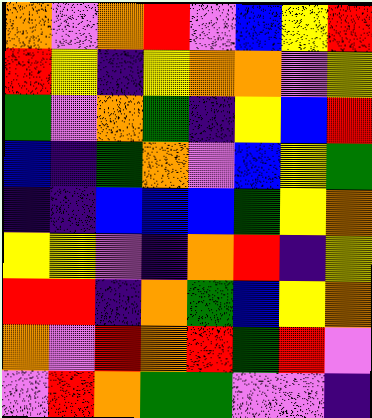[["orange", "violet", "orange", "red", "violet", "blue", "yellow", "red"], ["red", "yellow", "indigo", "yellow", "orange", "orange", "violet", "yellow"], ["green", "violet", "orange", "green", "indigo", "yellow", "blue", "red"], ["blue", "indigo", "green", "orange", "violet", "blue", "yellow", "green"], ["indigo", "indigo", "blue", "blue", "blue", "green", "yellow", "orange"], ["yellow", "yellow", "violet", "indigo", "orange", "red", "indigo", "yellow"], ["red", "red", "indigo", "orange", "green", "blue", "yellow", "orange"], ["orange", "violet", "red", "orange", "red", "green", "red", "violet"], ["violet", "red", "orange", "green", "green", "violet", "violet", "indigo"]]